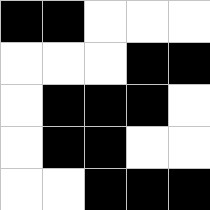[["black", "black", "white", "white", "white"], ["white", "white", "white", "black", "black"], ["white", "black", "black", "black", "white"], ["white", "black", "black", "white", "white"], ["white", "white", "black", "black", "black"]]